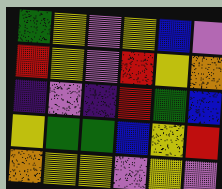[["green", "yellow", "violet", "yellow", "blue", "violet"], ["red", "yellow", "violet", "red", "yellow", "orange"], ["indigo", "violet", "indigo", "red", "green", "blue"], ["yellow", "green", "green", "blue", "yellow", "red"], ["orange", "yellow", "yellow", "violet", "yellow", "violet"]]